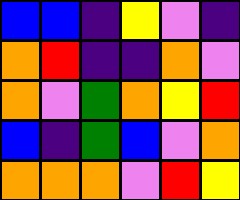[["blue", "blue", "indigo", "yellow", "violet", "indigo"], ["orange", "red", "indigo", "indigo", "orange", "violet"], ["orange", "violet", "green", "orange", "yellow", "red"], ["blue", "indigo", "green", "blue", "violet", "orange"], ["orange", "orange", "orange", "violet", "red", "yellow"]]